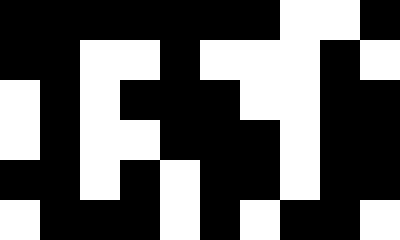[["black", "black", "black", "black", "black", "black", "black", "white", "white", "black"], ["black", "black", "white", "white", "black", "white", "white", "white", "black", "white"], ["white", "black", "white", "black", "black", "black", "white", "white", "black", "black"], ["white", "black", "white", "white", "black", "black", "black", "white", "black", "black"], ["black", "black", "white", "black", "white", "black", "black", "white", "black", "black"], ["white", "black", "black", "black", "white", "black", "white", "black", "black", "white"]]